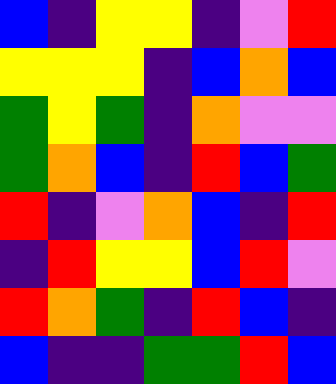[["blue", "indigo", "yellow", "yellow", "indigo", "violet", "red"], ["yellow", "yellow", "yellow", "indigo", "blue", "orange", "blue"], ["green", "yellow", "green", "indigo", "orange", "violet", "violet"], ["green", "orange", "blue", "indigo", "red", "blue", "green"], ["red", "indigo", "violet", "orange", "blue", "indigo", "red"], ["indigo", "red", "yellow", "yellow", "blue", "red", "violet"], ["red", "orange", "green", "indigo", "red", "blue", "indigo"], ["blue", "indigo", "indigo", "green", "green", "red", "blue"]]